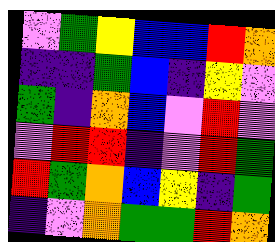[["violet", "green", "yellow", "blue", "blue", "red", "orange"], ["indigo", "indigo", "green", "blue", "indigo", "yellow", "violet"], ["green", "indigo", "orange", "blue", "violet", "red", "violet"], ["violet", "red", "red", "indigo", "violet", "red", "green"], ["red", "green", "orange", "blue", "yellow", "indigo", "green"], ["indigo", "violet", "orange", "green", "green", "red", "orange"]]